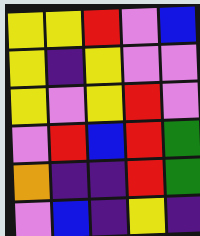[["yellow", "yellow", "red", "violet", "blue"], ["yellow", "indigo", "yellow", "violet", "violet"], ["yellow", "violet", "yellow", "red", "violet"], ["violet", "red", "blue", "red", "green"], ["orange", "indigo", "indigo", "red", "green"], ["violet", "blue", "indigo", "yellow", "indigo"]]